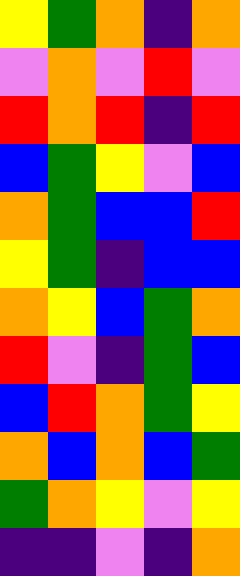[["yellow", "green", "orange", "indigo", "orange"], ["violet", "orange", "violet", "red", "violet"], ["red", "orange", "red", "indigo", "red"], ["blue", "green", "yellow", "violet", "blue"], ["orange", "green", "blue", "blue", "red"], ["yellow", "green", "indigo", "blue", "blue"], ["orange", "yellow", "blue", "green", "orange"], ["red", "violet", "indigo", "green", "blue"], ["blue", "red", "orange", "green", "yellow"], ["orange", "blue", "orange", "blue", "green"], ["green", "orange", "yellow", "violet", "yellow"], ["indigo", "indigo", "violet", "indigo", "orange"]]